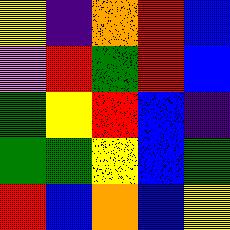[["yellow", "indigo", "orange", "red", "blue"], ["violet", "red", "green", "red", "blue"], ["green", "yellow", "red", "blue", "indigo"], ["green", "green", "yellow", "blue", "green"], ["red", "blue", "orange", "blue", "yellow"]]